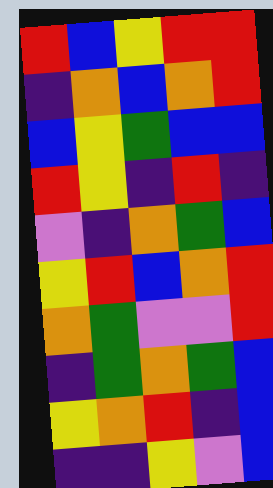[["red", "blue", "yellow", "red", "red"], ["indigo", "orange", "blue", "orange", "red"], ["blue", "yellow", "green", "blue", "blue"], ["red", "yellow", "indigo", "red", "indigo"], ["violet", "indigo", "orange", "green", "blue"], ["yellow", "red", "blue", "orange", "red"], ["orange", "green", "violet", "violet", "red"], ["indigo", "green", "orange", "green", "blue"], ["yellow", "orange", "red", "indigo", "blue"], ["indigo", "indigo", "yellow", "violet", "blue"]]